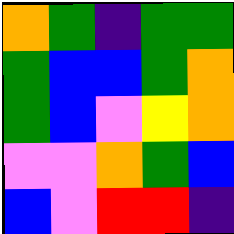[["orange", "green", "indigo", "green", "green"], ["green", "blue", "blue", "green", "orange"], ["green", "blue", "violet", "yellow", "orange"], ["violet", "violet", "orange", "green", "blue"], ["blue", "violet", "red", "red", "indigo"]]